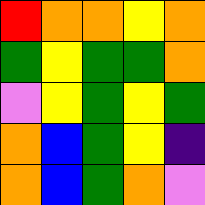[["red", "orange", "orange", "yellow", "orange"], ["green", "yellow", "green", "green", "orange"], ["violet", "yellow", "green", "yellow", "green"], ["orange", "blue", "green", "yellow", "indigo"], ["orange", "blue", "green", "orange", "violet"]]